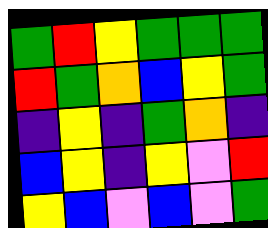[["green", "red", "yellow", "green", "green", "green"], ["red", "green", "orange", "blue", "yellow", "green"], ["indigo", "yellow", "indigo", "green", "orange", "indigo"], ["blue", "yellow", "indigo", "yellow", "violet", "red"], ["yellow", "blue", "violet", "blue", "violet", "green"]]